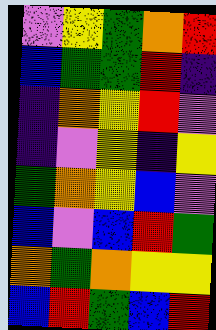[["violet", "yellow", "green", "orange", "red"], ["blue", "green", "green", "red", "indigo"], ["indigo", "orange", "yellow", "red", "violet"], ["indigo", "violet", "yellow", "indigo", "yellow"], ["green", "orange", "yellow", "blue", "violet"], ["blue", "violet", "blue", "red", "green"], ["orange", "green", "orange", "yellow", "yellow"], ["blue", "red", "green", "blue", "red"]]